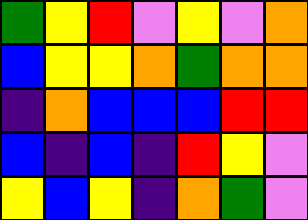[["green", "yellow", "red", "violet", "yellow", "violet", "orange"], ["blue", "yellow", "yellow", "orange", "green", "orange", "orange"], ["indigo", "orange", "blue", "blue", "blue", "red", "red"], ["blue", "indigo", "blue", "indigo", "red", "yellow", "violet"], ["yellow", "blue", "yellow", "indigo", "orange", "green", "violet"]]